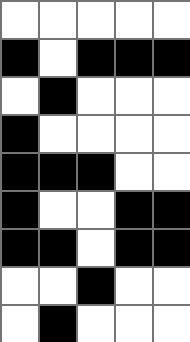[["white", "white", "white", "white", "white"], ["black", "white", "black", "black", "black"], ["white", "black", "white", "white", "white"], ["black", "white", "white", "white", "white"], ["black", "black", "black", "white", "white"], ["black", "white", "white", "black", "black"], ["black", "black", "white", "black", "black"], ["white", "white", "black", "white", "white"], ["white", "black", "white", "white", "white"]]